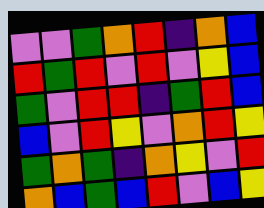[["violet", "violet", "green", "orange", "red", "indigo", "orange", "blue"], ["red", "green", "red", "violet", "red", "violet", "yellow", "blue"], ["green", "violet", "red", "red", "indigo", "green", "red", "blue"], ["blue", "violet", "red", "yellow", "violet", "orange", "red", "yellow"], ["green", "orange", "green", "indigo", "orange", "yellow", "violet", "red"], ["orange", "blue", "green", "blue", "red", "violet", "blue", "yellow"]]